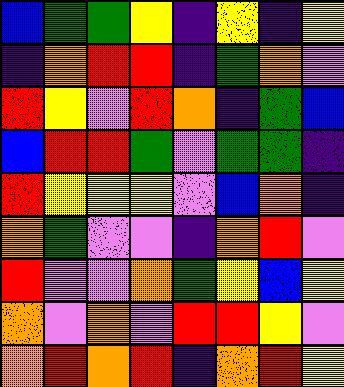[["blue", "green", "green", "yellow", "indigo", "yellow", "indigo", "yellow"], ["indigo", "orange", "red", "red", "indigo", "green", "orange", "violet"], ["red", "yellow", "violet", "red", "orange", "indigo", "green", "blue"], ["blue", "red", "red", "green", "violet", "green", "green", "indigo"], ["red", "yellow", "yellow", "yellow", "violet", "blue", "orange", "indigo"], ["orange", "green", "violet", "violet", "indigo", "orange", "red", "violet"], ["red", "violet", "violet", "orange", "green", "yellow", "blue", "yellow"], ["orange", "violet", "orange", "violet", "red", "red", "yellow", "violet"], ["orange", "red", "orange", "red", "indigo", "orange", "red", "yellow"]]